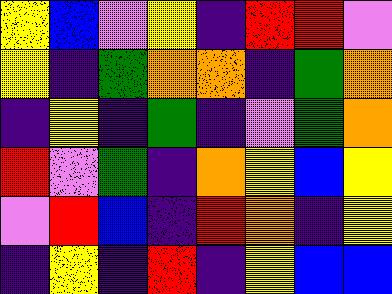[["yellow", "blue", "violet", "yellow", "indigo", "red", "red", "violet"], ["yellow", "indigo", "green", "orange", "orange", "indigo", "green", "orange"], ["indigo", "yellow", "indigo", "green", "indigo", "violet", "green", "orange"], ["red", "violet", "green", "indigo", "orange", "yellow", "blue", "yellow"], ["violet", "red", "blue", "indigo", "red", "orange", "indigo", "yellow"], ["indigo", "yellow", "indigo", "red", "indigo", "yellow", "blue", "blue"]]